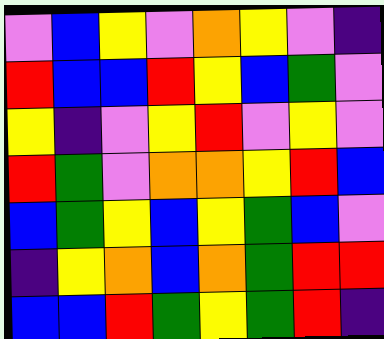[["violet", "blue", "yellow", "violet", "orange", "yellow", "violet", "indigo"], ["red", "blue", "blue", "red", "yellow", "blue", "green", "violet"], ["yellow", "indigo", "violet", "yellow", "red", "violet", "yellow", "violet"], ["red", "green", "violet", "orange", "orange", "yellow", "red", "blue"], ["blue", "green", "yellow", "blue", "yellow", "green", "blue", "violet"], ["indigo", "yellow", "orange", "blue", "orange", "green", "red", "red"], ["blue", "blue", "red", "green", "yellow", "green", "red", "indigo"]]